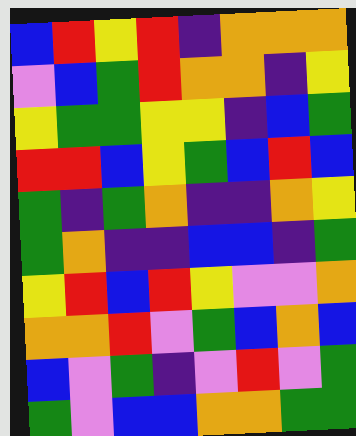[["blue", "red", "yellow", "red", "indigo", "orange", "orange", "orange"], ["violet", "blue", "green", "red", "orange", "orange", "indigo", "yellow"], ["yellow", "green", "green", "yellow", "yellow", "indigo", "blue", "green"], ["red", "red", "blue", "yellow", "green", "blue", "red", "blue"], ["green", "indigo", "green", "orange", "indigo", "indigo", "orange", "yellow"], ["green", "orange", "indigo", "indigo", "blue", "blue", "indigo", "green"], ["yellow", "red", "blue", "red", "yellow", "violet", "violet", "orange"], ["orange", "orange", "red", "violet", "green", "blue", "orange", "blue"], ["blue", "violet", "green", "indigo", "violet", "red", "violet", "green"], ["green", "violet", "blue", "blue", "orange", "orange", "green", "green"]]